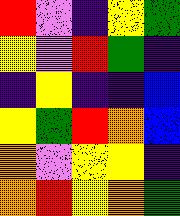[["red", "violet", "indigo", "yellow", "green"], ["yellow", "violet", "red", "green", "indigo"], ["indigo", "yellow", "indigo", "indigo", "blue"], ["yellow", "green", "red", "orange", "blue"], ["orange", "violet", "yellow", "yellow", "indigo"], ["orange", "red", "yellow", "orange", "green"]]